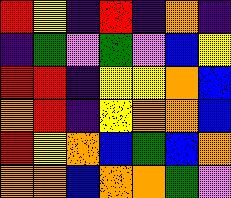[["red", "yellow", "indigo", "red", "indigo", "orange", "indigo"], ["indigo", "green", "violet", "green", "violet", "blue", "yellow"], ["red", "red", "indigo", "yellow", "yellow", "orange", "blue"], ["orange", "red", "indigo", "yellow", "orange", "orange", "blue"], ["red", "yellow", "orange", "blue", "green", "blue", "orange"], ["orange", "orange", "blue", "orange", "orange", "green", "violet"]]